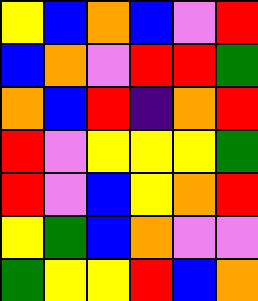[["yellow", "blue", "orange", "blue", "violet", "red"], ["blue", "orange", "violet", "red", "red", "green"], ["orange", "blue", "red", "indigo", "orange", "red"], ["red", "violet", "yellow", "yellow", "yellow", "green"], ["red", "violet", "blue", "yellow", "orange", "red"], ["yellow", "green", "blue", "orange", "violet", "violet"], ["green", "yellow", "yellow", "red", "blue", "orange"]]